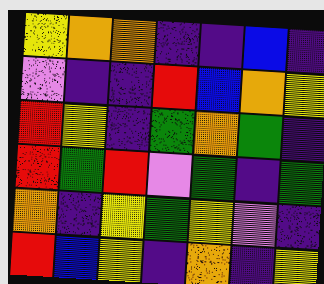[["yellow", "orange", "orange", "indigo", "indigo", "blue", "indigo"], ["violet", "indigo", "indigo", "red", "blue", "orange", "yellow"], ["red", "yellow", "indigo", "green", "orange", "green", "indigo"], ["red", "green", "red", "violet", "green", "indigo", "green"], ["orange", "indigo", "yellow", "green", "yellow", "violet", "indigo"], ["red", "blue", "yellow", "indigo", "orange", "indigo", "yellow"]]